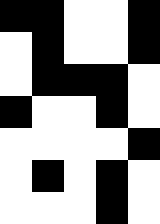[["black", "black", "white", "white", "black"], ["white", "black", "white", "white", "black"], ["white", "black", "black", "black", "white"], ["black", "white", "white", "black", "white"], ["white", "white", "white", "white", "black"], ["white", "black", "white", "black", "white"], ["white", "white", "white", "black", "white"]]